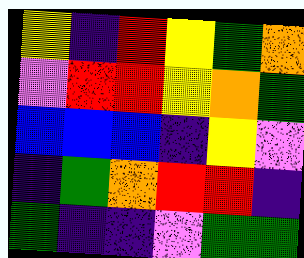[["yellow", "indigo", "red", "yellow", "green", "orange"], ["violet", "red", "red", "yellow", "orange", "green"], ["blue", "blue", "blue", "indigo", "yellow", "violet"], ["indigo", "green", "orange", "red", "red", "indigo"], ["green", "indigo", "indigo", "violet", "green", "green"]]